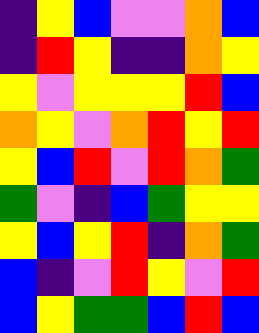[["indigo", "yellow", "blue", "violet", "violet", "orange", "blue"], ["indigo", "red", "yellow", "indigo", "indigo", "orange", "yellow"], ["yellow", "violet", "yellow", "yellow", "yellow", "red", "blue"], ["orange", "yellow", "violet", "orange", "red", "yellow", "red"], ["yellow", "blue", "red", "violet", "red", "orange", "green"], ["green", "violet", "indigo", "blue", "green", "yellow", "yellow"], ["yellow", "blue", "yellow", "red", "indigo", "orange", "green"], ["blue", "indigo", "violet", "red", "yellow", "violet", "red"], ["blue", "yellow", "green", "green", "blue", "red", "blue"]]